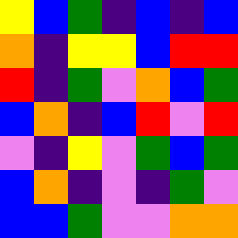[["yellow", "blue", "green", "indigo", "blue", "indigo", "blue"], ["orange", "indigo", "yellow", "yellow", "blue", "red", "red"], ["red", "indigo", "green", "violet", "orange", "blue", "green"], ["blue", "orange", "indigo", "blue", "red", "violet", "red"], ["violet", "indigo", "yellow", "violet", "green", "blue", "green"], ["blue", "orange", "indigo", "violet", "indigo", "green", "violet"], ["blue", "blue", "green", "violet", "violet", "orange", "orange"]]